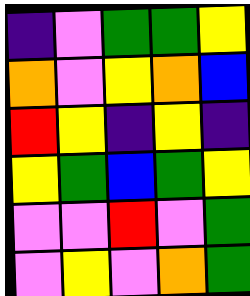[["indigo", "violet", "green", "green", "yellow"], ["orange", "violet", "yellow", "orange", "blue"], ["red", "yellow", "indigo", "yellow", "indigo"], ["yellow", "green", "blue", "green", "yellow"], ["violet", "violet", "red", "violet", "green"], ["violet", "yellow", "violet", "orange", "green"]]